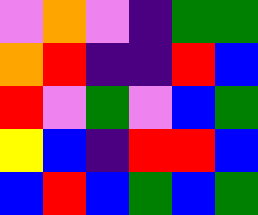[["violet", "orange", "violet", "indigo", "green", "green"], ["orange", "red", "indigo", "indigo", "red", "blue"], ["red", "violet", "green", "violet", "blue", "green"], ["yellow", "blue", "indigo", "red", "red", "blue"], ["blue", "red", "blue", "green", "blue", "green"]]